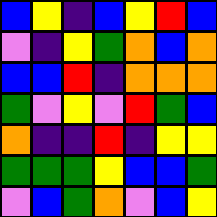[["blue", "yellow", "indigo", "blue", "yellow", "red", "blue"], ["violet", "indigo", "yellow", "green", "orange", "blue", "orange"], ["blue", "blue", "red", "indigo", "orange", "orange", "orange"], ["green", "violet", "yellow", "violet", "red", "green", "blue"], ["orange", "indigo", "indigo", "red", "indigo", "yellow", "yellow"], ["green", "green", "green", "yellow", "blue", "blue", "green"], ["violet", "blue", "green", "orange", "violet", "blue", "yellow"]]